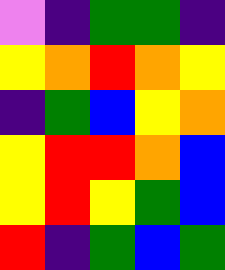[["violet", "indigo", "green", "green", "indigo"], ["yellow", "orange", "red", "orange", "yellow"], ["indigo", "green", "blue", "yellow", "orange"], ["yellow", "red", "red", "orange", "blue"], ["yellow", "red", "yellow", "green", "blue"], ["red", "indigo", "green", "blue", "green"]]